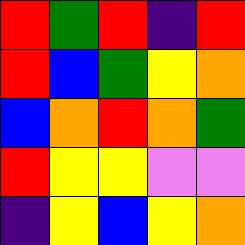[["red", "green", "red", "indigo", "red"], ["red", "blue", "green", "yellow", "orange"], ["blue", "orange", "red", "orange", "green"], ["red", "yellow", "yellow", "violet", "violet"], ["indigo", "yellow", "blue", "yellow", "orange"]]